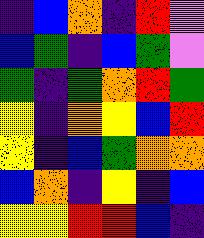[["indigo", "blue", "orange", "indigo", "red", "violet"], ["blue", "green", "indigo", "blue", "green", "violet"], ["green", "indigo", "green", "orange", "red", "green"], ["yellow", "indigo", "orange", "yellow", "blue", "red"], ["yellow", "indigo", "blue", "green", "orange", "orange"], ["blue", "orange", "indigo", "yellow", "indigo", "blue"], ["yellow", "yellow", "red", "red", "blue", "indigo"]]